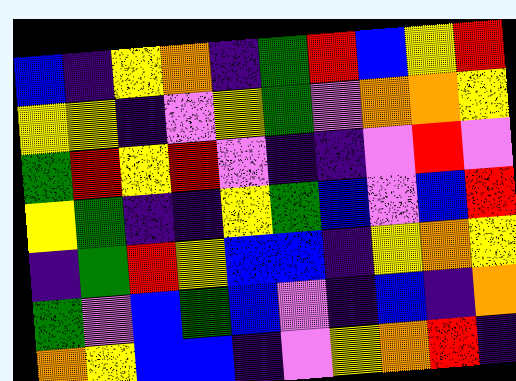[["blue", "indigo", "yellow", "orange", "indigo", "green", "red", "blue", "yellow", "red"], ["yellow", "yellow", "indigo", "violet", "yellow", "green", "violet", "orange", "orange", "yellow"], ["green", "red", "yellow", "red", "violet", "indigo", "indigo", "violet", "red", "violet"], ["yellow", "green", "indigo", "indigo", "yellow", "green", "blue", "violet", "blue", "red"], ["indigo", "green", "red", "yellow", "blue", "blue", "indigo", "yellow", "orange", "yellow"], ["green", "violet", "blue", "green", "blue", "violet", "indigo", "blue", "indigo", "orange"], ["orange", "yellow", "blue", "blue", "indigo", "violet", "yellow", "orange", "red", "indigo"]]